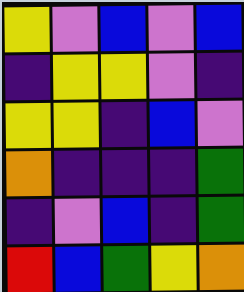[["yellow", "violet", "blue", "violet", "blue"], ["indigo", "yellow", "yellow", "violet", "indigo"], ["yellow", "yellow", "indigo", "blue", "violet"], ["orange", "indigo", "indigo", "indigo", "green"], ["indigo", "violet", "blue", "indigo", "green"], ["red", "blue", "green", "yellow", "orange"]]